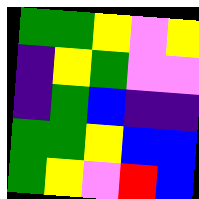[["green", "green", "yellow", "violet", "yellow"], ["indigo", "yellow", "green", "violet", "violet"], ["indigo", "green", "blue", "indigo", "indigo"], ["green", "green", "yellow", "blue", "blue"], ["green", "yellow", "violet", "red", "blue"]]